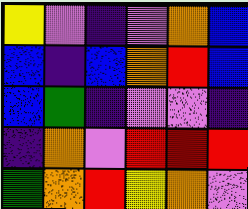[["yellow", "violet", "indigo", "violet", "orange", "blue"], ["blue", "indigo", "blue", "orange", "red", "blue"], ["blue", "green", "indigo", "violet", "violet", "indigo"], ["indigo", "orange", "violet", "red", "red", "red"], ["green", "orange", "red", "yellow", "orange", "violet"]]